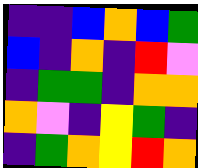[["indigo", "indigo", "blue", "orange", "blue", "green"], ["blue", "indigo", "orange", "indigo", "red", "violet"], ["indigo", "green", "green", "indigo", "orange", "orange"], ["orange", "violet", "indigo", "yellow", "green", "indigo"], ["indigo", "green", "orange", "yellow", "red", "orange"]]